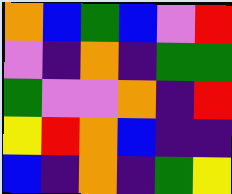[["orange", "blue", "green", "blue", "violet", "red"], ["violet", "indigo", "orange", "indigo", "green", "green"], ["green", "violet", "violet", "orange", "indigo", "red"], ["yellow", "red", "orange", "blue", "indigo", "indigo"], ["blue", "indigo", "orange", "indigo", "green", "yellow"]]